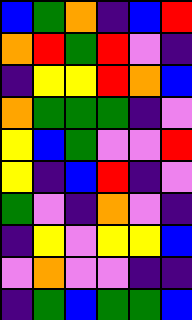[["blue", "green", "orange", "indigo", "blue", "red"], ["orange", "red", "green", "red", "violet", "indigo"], ["indigo", "yellow", "yellow", "red", "orange", "blue"], ["orange", "green", "green", "green", "indigo", "violet"], ["yellow", "blue", "green", "violet", "violet", "red"], ["yellow", "indigo", "blue", "red", "indigo", "violet"], ["green", "violet", "indigo", "orange", "violet", "indigo"], ["indigo", "yellow", "violet", "yellow", "yellow", "blue"], ["violet", "orange", "violet", "violet", "indigo", "indigo"], ["indigo", "green", "blue", "green", "green", "blue"]]